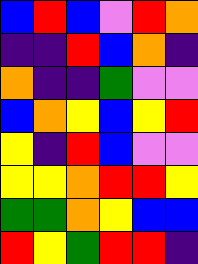[["blue", "red", "blue", "violet", "red", "orange"], ["indigo", "indigo", "red", "blue", "orange", "indigo"], ["orange", "indigo", "indigo", "green", "violet", "violet"], ["blue", "orange", "yellow", "blue", "yellow", "red"], ["yellow", "indigo", "red", "blue", "violet", "violet"], ["yellow", "yellow", "orange", "red", "red", "yellow"], ["green", "green", "orange", "yellow", "blue", "blue"], ["red", "yellow", "green", "red", "red", "indigo"]]